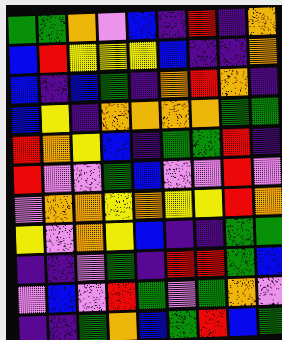[["green", "green", "orange", "violet", "blue", "indigo", "red", "indigo", "orange"], ["blue", "red", "yellow", "yellow", "yellow", "blue", "indigo", "indigo", "orange"], ["blue", "indigo", "blue", "green", "indigo", "orange", "red", "orange", "indigo"], ["blue", "yellow", "indigo", "orange", "orange", "orange", "orange", "green", "green"], ["red", "orange", "yellow", "blue", "indigo", "green", "green", "red", "indigo"], ["red", "violet", "violet", "green", "blue", "violet", "violet", "red", "violet"], ["violet", "orange", "orange", "yellow", "orange", "yellow", "yellow", "red", "orange"], ["yellow", "violet", "orange", "yellow", "blue", "indigo", "indigo", "green", "green"], ["indigo", "indigo", "violet", "green", "indigo", "red", "red", "green", "blue"], ["violet", "blue", "violet", "red", "green", "violet", "green", "orange", "violet"], ["indigo", "indigo", "green", "orange", "blue", "green", "red", "blue", "green"]]